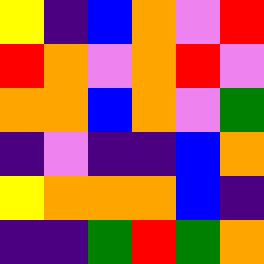[["yellow", "indigo", "blue", "orange", "violet", "red"], ["red", "orange", "violet", "orange", "red", "violet"], ["orange", "orange", "blue", "orange", "violet", "green"], ["indigo", "violet", "indigo", "indigo", "blue", "orange"], ["yellow", "orange", "orange", "orange", "blue", "indigo"], ["indigo", "indigo", "green", "red", "green", "orange"]]